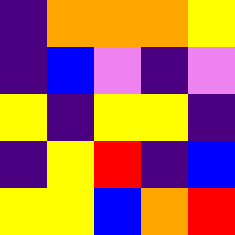[["indigo", "orange", "orange", "orange", "yellow"], ["indigo", "blue", "violet", "indigo", "violet"], ["yellow", "indigo", "yellow", "yellow", "indigo"], ["indigo", "yellow", "red", "indigo", "blue"], ["yellow", "yellow", "blue", "orange", "red"]]